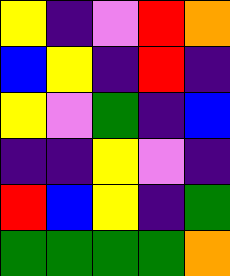[["yellow", "indigo", "violet", "red", "orange"], ["blue", "yellow", "indigo", "red", "indigo"], ["yellow", "violet", "green", "indigo", "blue"], ["indigo", "indigo", "yellow", "violet", "indigo"], ["red", "blue", "yellow", "indigo", "green"], ["green", "green", "green", "green", "orange"]]